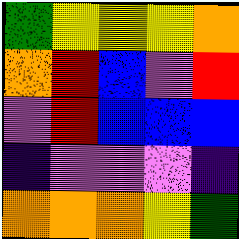[["green", "yellow", "yellow", "yellow", "orange"], ["orange", "red", "blue", "violet", "red"], ["violet", "red", "blue", "blue", "blue"], ["indigo", "violet", "violet", "violet", "indigo"], ["orange", "orange", "orange", "yellow", "green"]]